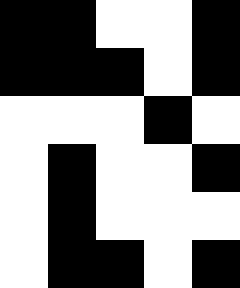[["black", "black", "white", "white", "black"], ["black", "black", "black", "white", "black"], ["white", "white", "white", "black", "white"], ["white", "black", "white", "white", "black"], ["white", "black", "white", "white", "white"], ["white", "black", "black", "white", "black"]]